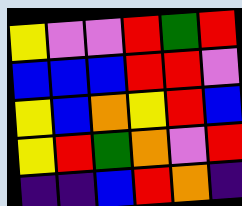[["yellow", "violet", "violet", "red", "green", "red"], ["blue", "blue", "blue", "red", "red", "violet"], ["yellow", "blue", "orange", "yellow", "red", "blue"], ["yellow", "red", "green", "orange", "violet", "red"], ["indigo", "indigo", "blue", "red", "orange", "indigo"]]